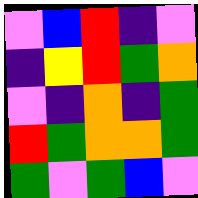[["violet", "blue", "red", "indigo", "violet"], ["indigo", "yellow", "red", "green", "orange"], ["violet", "indigo", "orange", "indigo", "green"], ["red", "green", "orange", "orange", "green"], ["green", "violet", "green", "blue", "violet"]]